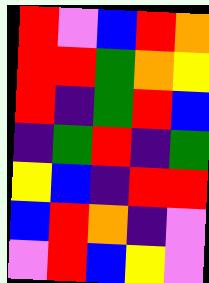[["red", "violet", "blue", "red", "orange"], ["red", "red", "green", "orange", "yellow"], ["red", "indigo", "green", "red", "blue"], ["indigo", "green", "red", "indigo", "green"], ["yellow", "blue", "indigo", "red", "red"], ["blue", "red", "orange", "indigo", "violet"], ["violet", "red", "blue", "yellow", "violet"]]